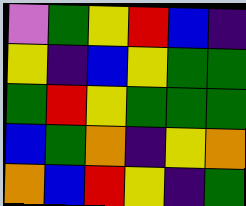[["violet", "green", "yellow", "red", "blue", "indigo"], ["yellow", "indigo", "blue", "yellow", "green", "green"], ["green", "red", "yellow", "green", "green", "green"], ["blue", "green", "orange", "indigo", "yellow", "orange"], ["orange", "blue", "red", "yellow", "indigo", "green"]]